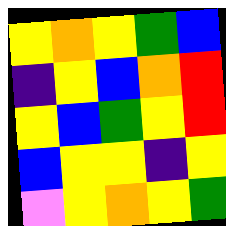[["yellow", "orange", "yellow", "green", "blue"], ["indigo", "yellow", "blue", "orange", "red"], ["yellow", "blue", "green", "yellow", "red"], ["blue", "yellow", "yellow", "indigo", "yellow"], ["violet", "yellow", "orange", "yellow", "green"]]